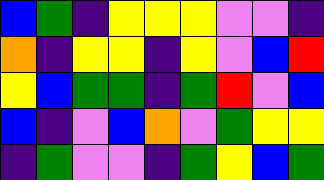[["blue", "green", "indigo", "yellow", "yellow", "yellow", "violet", "violet", "indigo"], ["orange", "indigo", "yellow", "yellow", "indigo", "yellow", "violet", "blue", "red"], ["yellow", "blue", "green", "green", "indigo", "green", "red", "violet", "blue"], ["blue", "indigo", "violet", "blue", "orange", "violet", "green", "yellow", "yellow"], ["indigo", "green", "violet", "violet", "indigo", "green", "yellow", "blue", "green"]]